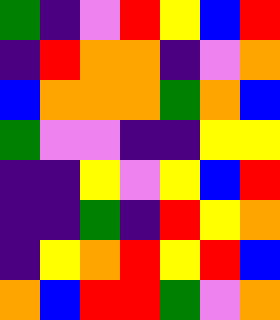[["green", "indigo", "violet", "red", "yellow", "blue", "red"], ["indigo", "red", "orange", "orange", "indigo", "violet", "orange"], ["blue", "orange", "orange", "orange", "green", "orange", "blue"], ["green", "violet", "violet", "indigo", "indigo", "yellow", "yellow"], ["indigo", "indigo", "yellow", "violet", "yellow", "blue", "red"], ["indigo", "indigo", "green", "indigo", "red", "yellow", "orange"], ["indigo", "yellow", "orange", "red", "yellow", "red", "blue"], ["orange", "blue", "red", "red", "green", "violet", "orange"]]